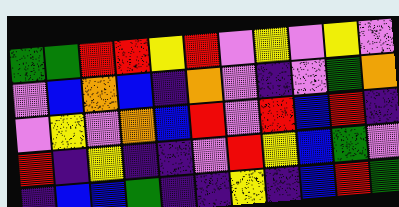[["green", "green", "red", "red", "yellow", "red", "violet", "yellow", "violet", "yellow", "violet"], ["violet", "blue", "orange", "blue", "indigo", "orange", "violet", "indigo", "violet", "green", "orange"], ["violet", "yellow", "violet", "orange", "blue", "red", "violet", "red", "blue", "red", "indigo"], ["red", "indigo", "yellow", "indigo", "indigo", "violet", "red", "yellow", "blue", "green", "violet"], ["indigo", "blue", "blue", "green", "indigo", "indigo", "yellow", "indigo", "blue", "red", "green"]]